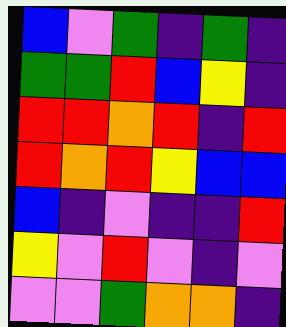[["blue", "violet", "green", "indigo", "green", "indigo"], ["green", "green", "red", "blue", "yellow", "indigo"], ["red", "red", "orange", "red", "indigo", "red"], ["red", "orange", "red", "yellow", "blue", "blue"], ["blue", "indigo", "violet", "indigo", "indigo", "red"], ["yellow", "violet", "red", "violet", "indigo", "violet"], ["violet", "violet", "green", "orange", "orange", "indigo"]]